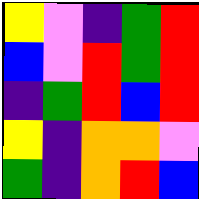[["yellow", "violet", "indigo", "green", "red"], ["blue", "violet", "red", "green", "red"], ["indigo", "green", "red", "blue", "red"], ["yellow", "indigo", "orange", "orange", "violet"], ["green", "indigo", "orange", "red", "blue"]]